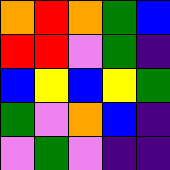[["orange", "red", "orange", "green", "blue"], ["red", "red", "violet", "green", "indigo"], ["blue", "yellow", "blue", "yellow", "green"], ["green", "violet", "orange", "blue", "indigo"], ["violet", "green", "violet", "indigo", "indigo"]]